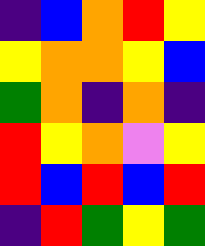[["indigo", "blue", "orange", "red", "yellow"], ["yellow", "orange", "orange", "yellow", "blue"], ["green", "orange", "indigo", "orange", "indigo"], ["red", "yellow", "orange", "violet", "yellow"], ["red", "blue", "red", "blue", "red"], ["indigo", "red", "green", "yellow", "green"]]